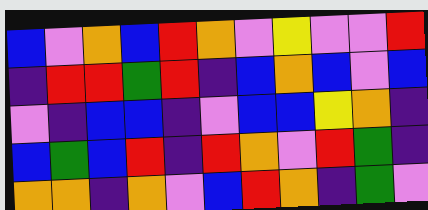[["blue", "violet", "orange", "blue", "red", "orange", "violet", "yellow", "violet", "violet", "red"], ["indigo", "red", "red", "green", "red", "indigo", "blue", "orange", "blue", "violet", "blue"], ["violet", "indigo", "blue", "blue", "indigo", "violet", "blue", "blue", "yellow", "orange", "indigo"], ["blue", "green", "blue", "red", "indigo", "red", "orange", "violet", "red", "green", "indigo"], ["orange", "orange", "indigo", "orange", "violet", "blue", "red", "orange", "indigo", "green", "violet"]]